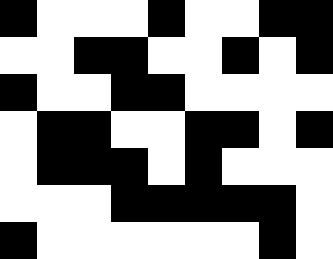[["black", "white", "white", "white", "black", "white", "white", "black", "black"], ["white", "white", "black", "black", "white", "white", "black", "white", "black"], ["black", "white", "white", "black", "black", "white", "white", "white", "white"], ["white", "black", "black", "white", "white", "black", "black", "white", "black"], ["white", "black", "black", "black", "white", "black", "white", "white", "white"], ["white", "white", "white", "black", "black", "black", "black", "black", "white"], ["black", "white", "white", "white", "white", "white", "white", "black", "white"]]